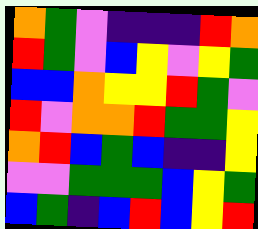[["orange", "green", "violet", "indigo", "indigo", "indigo", "red", "orange"], ["red", "green", "violet", "blue", "yellow", "violet", "yellow", "green"], ["blue", "blue", "orange", "yellow", "yellow", "red", "green", "violet"], ["red", "violet", "orange", "orange", "red", "green", "green", "yellow"], ["orange", "red", "blue", "green", "blue", "indigo", "indigo", "yellow"], ["violet", "violet", "green", "green", "green", "blue", "yellow", "green"], ["blue", "green", "indigo", "blue", "red", "blue", "yellow", "red"]]